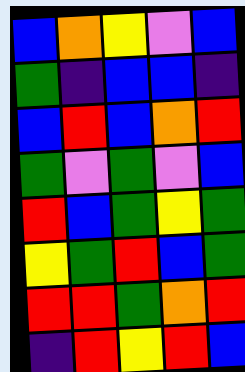[["blue", "orange", "yellow", "violet", "blue"], ["green", "indigo", "blue", "blue", "indigo"], ["blue", "red", "blue", "orange", "red"], ["green", "violet", "green", "violet", "blue"], ["red", "blue", "green", "yellow", "green"], ["yellow", "green", "red", "blue", "green"], ["red", "red", "green", "orange", "red"], ["indigo", "red", "yellow", "red", "blue"]]